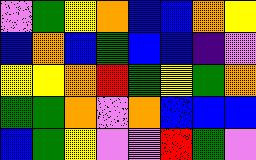[["violet", "green", "yellow", "orange", "blue", "blue", "orange", "yellow"], ["blue", "orange", "blue", "green", "blue", "blue", "indigo", "violet"], ["yellow", "yellow", "orange", "red", "green", "yellow", "green", "orange"], ["green", "green", "orange", "violet", "orange", "blue", "blue", "blue"], ["blue", "green", "yellow", "violet", "violet", "red", "green", "violet"]]